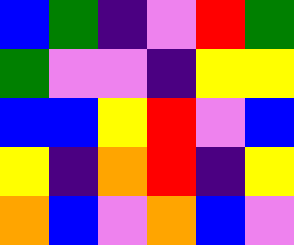[["blue", "green", "indigo", "violet", "red", "green"], ["green", "violet", "violet", "indigo", "yellow", "yellow"], ["blue", "blue", "yellow", "red", "violet", "blue"], ["yellow", "indigo", "orange", "red", "indigo", "yellow"], ["orange", "blue", "violet", "orange", "blue", "violet"]]